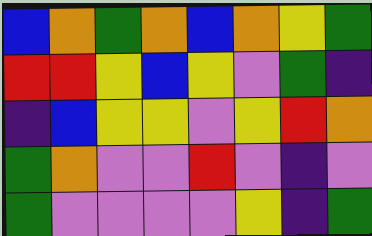[["blue", "orange", "green", "orange", "blue", "orange", "yellow", "green"], ["red", "red", "yellow", "blue", "yellow", "violet", "green", "indigo"], ["indigo", "blue", "yellow", "yellow", "violet", "yellow", "red", "orange"], ["green", "orange", "violet", "violet", "red", "violet", "indigo", "violet"], ["green", "violet", "violet", "violet", "violet", "yellow", "indigo", "green"]]